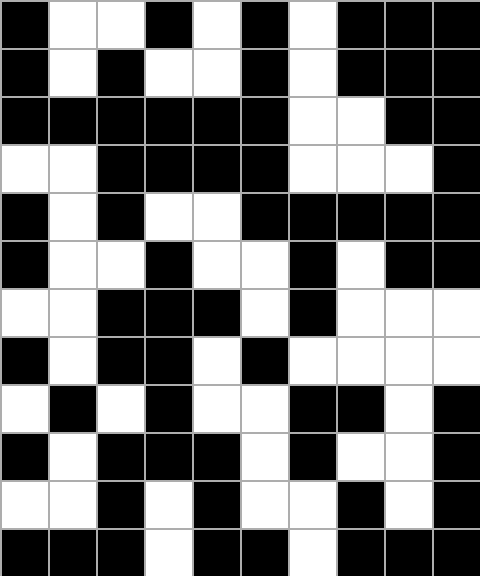[["black", "white", "white", "black", "white", "black", "white", "black", "black", "black"], ["black", "white", "black", "white", "white", "black", "white", "black", "black", "black"], ["black", "black", "black", "black", "black", "black", "white", "white", "black", "black"], ["white", "white", "black", "black", "black", "black", "white", "white", "white", "black"], ["black", "white", "black", "white", "white", "black", "black", "black", "black", "black"], ["black", "white", "white", "black", "white", "white", "black", "white", "black", "black"], ["white", "white", "black", "black", "black", "white", "black", "white", "white", "white"], ["black", "white", "black", "black", "white", "black", "white", "white", "white", "white"], ["white", "black", "white", "black", "white", "white", "black", "black", "white", "black"], ["black", "white", "black", "black", "black", "white", "black", "white", "white", "black"], ["white", "white", "black", "white", "black", "white", "white", "black", "white", "black"], ["black", "black", "black", "white", "black", "black", "white", "black", "black", "black"]]